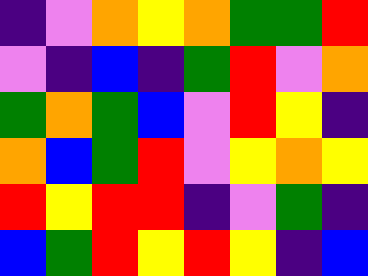[["indigo", "violet", "orange", "yellow", "orange", "green", "green", "red"], ["violet", "indigo", "blue", "indigo", "green", "red", "violet", "orange"], ["green", "orange", "green", "blue", "violet", "red", "yellow", "indigo"], ["orange", "blue", "green", "red", "violet", "yellow", "orange", "yellow"], ["red", "yellow", "red", "red", "indigo", "violet", "green", "indigo"], ["blue", "green", "red", "yellow", "red", "yellow", "indigo", "blue"]]